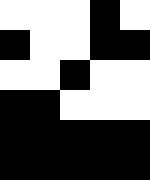[["white", "white", "white", "black", "white"], ["black", "white", "white", "black", "black"], ["white", "white", "black", "white", "white"], ["black", "black", "white", "white", "white"], ["black", "black", "black", "black", "black"], ["black", "black", "black", "black", "black"]]